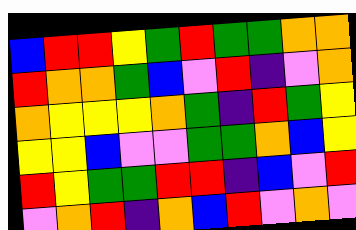[["blue", "red", "red", "yellow", "green", "red", "green", "green", "orange", "orange"], ["red", "orange", "orange", "green", "blue", "violet", "red", "indigo", "violet", "orange"], ["orange", "yellow", "yellow", "yellow", "orange", "green", "indigo", "red", "green", "yellow"], ["yellow", "yellow", "blue", "violet", "violet", "green", "green", "orange", "blue", "yellow"], ["red", "yellow", "green", "green", "red", "red", "indigo", "blue", "violet", "red"], ["violet", "orange", "red", "indigo", "orange", "blue", "red", "violet", "orange", "violet"]]